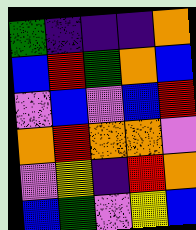[["green", "indigo", "indigo", "indigo", "orange"], ["blue", "red", "green", "orange", "blue"], ["violet", "blue", "violet", "blue", "red"], ["orange", "red", "orange", "orange", "violet"], ["violet", "yellow", "indigo", "red", "orange"], ["blue", "green", "violet", "yellow", "blue"]]